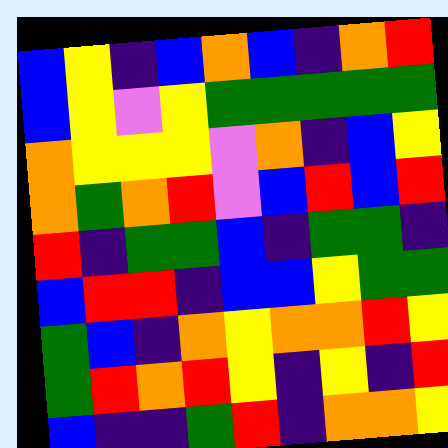[["blue", "yellow", "indigo", "blue", "orange", "blue", "indigo", "orange", "red"], ["blue", "yellow", "violet", "yellow", "green", "green", "green", "green", "green"], ["orange", "yellow", "yellow", "yellow", "violet", "orange", "indigo", "blue", "yellow"], ["orange", "green", "orange", "red", "violet", "blue", "red", "blue", "red"], ["red", "indigo", "green", "green", "blue", "indigo", "green", "green", "indigo"], ["blue", "red", "red", "indigo", "blue", "blue", "yellow", "green", "green"], ["green", "blue", "indigo", "orange", "yellow", "orange", "orange", "red", "yellow"], ["green", "red", "orange", "red", "yellow", "indigo", "yellow", "indigo", "red"], ["blue", "indigo", "indigo", "green", "red", "indigo", "orange", "orange", "yellow"]]